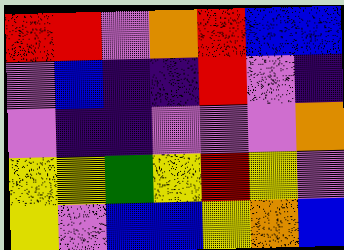[["red", "red", "violet", "orange", "red", "blue", "blue"], ["violet", "blue", "indigo", "indigo", "red", "violet", "indigo"], ["violet", "indigo", "indigo", "violet", "violet", "violet", "orange"], ["yellow", "yellow", "green", "yellow", "red", "yellow", "violet"], ["yellow", "violet", "blue", "blue", "yellow", "orange", "blue"]]